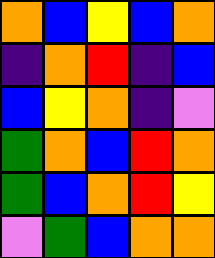[["orange", "blue", "yellow", "blue", "orange"], ["indigo", "orange", "red", "indigo", "blue"], ["blue", "yellow", "orange", "indigo", "violet"], ["green", "orange", "blue", "red", "orange"], ["green", "blue", "orange", "red", "yellow"], ["violet", "green", "blue", "orange", "orange"]]